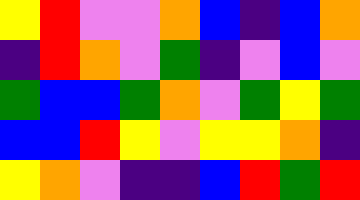[["yellow", "red", "violet", "violet", "orange", "blue", "indigo", "blue", "orange"], ["indigo", "red", "orange", "violet", "green", "indigo", "violet", "blue", "violet"], ["green", "blue", "blue", "green", "orange", "violet", "green", "yellow", "green"], ["blue", "blue", "red", "yellow", "violet", "yellow", "yellow", "orange", "indigo"], ["yellow", "orange", "violet", "indigo", "indigo", "blue", "red", "green", "red"]]